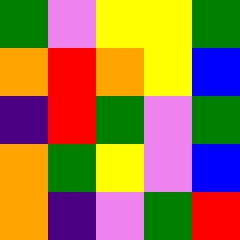[["green", "violet", "yellow", "yellow", "green"], ["orange", "red", "orange", "yellow", "blue"], ["indigo", "red", "green", "violet", "green"], ["orange", "green", "yellow", "violet", "blue"], ["orange", "indigo", "violet", "green", "red"]]